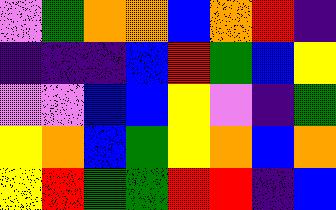[["violet", "green", "orange", "orange", "blue", "orange", "red", "indigo"], ["indigo", "indigo", "indigo", "blue", "red", "green", "blue", "yellow"], ["violet", "violet", "blue", "blue", "yellow", "violet", "indigo", "green"], ["yellow", "orange", "blue", "green", "yellow", "orange", "blue", "orange"], ["yellow", "red", "green", "green", "red", "red", "indigo", "blue"]]